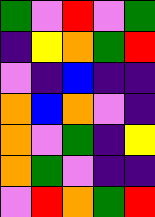[["green", "violet", "red", "violet", "green"], ["indigo", "yellow", "orange", "green", "red"], ["violet", "indigo", "blue", "indigo", "indigo"], ["orange", "blue", "orange", "violet", "indigo"], ["orange", "violet", "green", "indigo", "yellow"], ["orange", "green", "violet", "indigo", "indigo"], ["violet", "red", "orange", "green", "red"]]